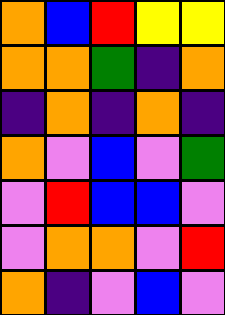[["orange", "blue", "red", "yellow", "yellow"], ["orange", "orange", "green", "indigo", "orange"], ["indigo", "orange", "indigo", "orange", "indigo"], ["orange", "violet", "blue", "violet", "green"], ["violet", "red", "blue", "blue", "violet"], ["violet", "orange", "orange", "violet", "red"], ["orange", "indigo", "violet", "blue", "violet"]]